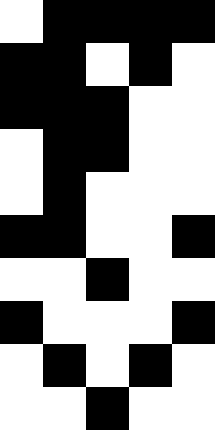[["white", "black", "black", "black", "black"], ["black", "black", "white", "black", "white"], ["black", "black", "black", "white", "white"], ["white", "black", "black", "white", "white"], ["white", "black", "white", "white", "white"], ["black", "black", "white", "white", "black"], ["white", "white", "black", "white", "white"], ["black", "white", "white", "white", "black"], ["white", "black", "white", "black", "white"], ["white", "white", "black", "white", "white"]]